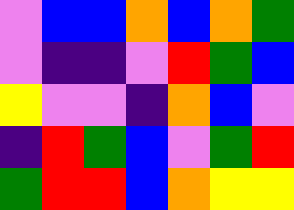[["violet", "blue", "blue", "orange", "blue", "orange", "green"], ["violet", "indigo", "indigo", "violet", "red", "green", "blue"], ["yellow", "violet", "violet", "indigo", "orange", "blue", "violet"], ["indigo", "red", "green", "blue", "violet", "green", "red"], ["green", "red", "red", "blue", "orange", "yellow", "yellow"]]